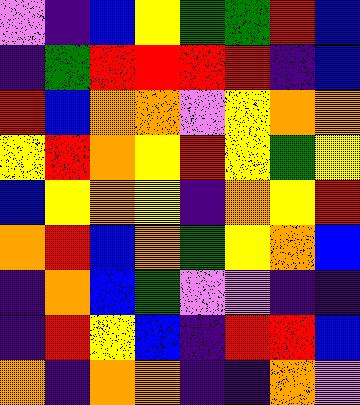[["violet", "indigo", "blue", "yellow", "green", "green", "red", "blue"], ["indigo", "green", "red", "red", "red", "red", "indigo", "blue"], ["red", "blue", "orange", "orange", "violet", "yellow", "orange", "orange"], ["yellow", "red", "orange", "yellow", "red", "yellow", "green", "yellow"], ["blue", "yellow", "orange", "yellow", "indigo", "orange", "yellow", "red"], ["orange", "red", "blue", "orange", "green", "yellow", "orange", "blue"], ["indigo", "orange", "blue", "green", "violet", "violet", "indigo", "indigo"], ["indigo", "red", "yellow", "blue", "indigo", "red", "red", "blue"], ["orange", "indigo", "orange", "orange", "indigo", "indigo", "orange", "violet"]]